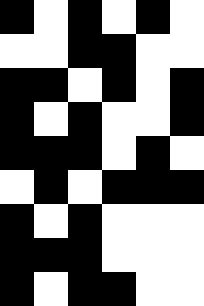[["black", "white", "black", "white", "black", "white"], ["white", "white", "black", "black", "white", "white"], ["black", "black", "white", "black", "white", "black"], ["black", "white", "black", "white", "white", "black"], ["black", "black", "black", "white", "black", "white"], ["white", "black", "white", "black", "black", "black"], ["black", "white", "black", "white", "white", "white"], ["black", "black", "black", "white", "white", "white"], ["black", "white", "black", "black", "white", "white"]]